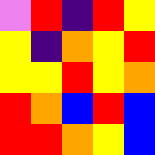[["violet", "red", "indigo", "red", "yellow"], ["yellow", "indigo", "orange", "yellow", "red"], ["yellow", "yellow", "red", "yellow", "orange"], ["red", "orange", "blue", "red", "blue"], ["red", "red", "orange", "yellow", "blue"]]